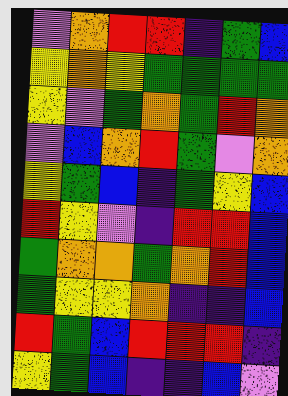[["violet", "orange", "red", "red", "indigo", "green", "blue"], ["yellow", "orange", "yellow", "green", "green", "green", "green"], ["yellow", "violet", "green", "orange", "green", "red", "orange"], ["violet", "blue", "orange", "red", "green", "violet", "orange"], ["yellow", "green", "blue", "indigo", "green", "yellow", "blue"], ["red", "yellow", "violet", "indigo", "red", "red", "blue"], ["green", "orange", "orange", "green", "orange", "red", "blue"], ["green", "yellow", "yellow", "orange", "indigo", "indigo", "blue"], ["red", "green", "blue", "red", "red", "red", "indigo"], ["yellow", "green", "blue", "indigo", "indigo", "blue", "violet"]]